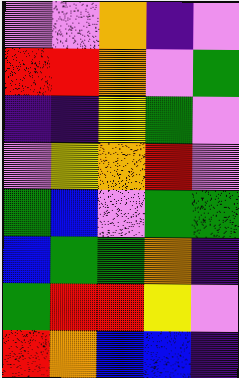[["violet", "violet", "orange", "indigo", "violet"], ["red", "red", "orange", "violet", "green"], ["indigo", "indigo", "yellow", "green", "violet"], ["violet", "yellow", "orange", "red", "violet"], ["green", "blue", "violet", "green", "green"], ["blue", "green", "green", "orange", "indigo"], ["green", "red", "red", "yellow", "violet"], ["red", "orange", "blue", "blue", "indigo"]]